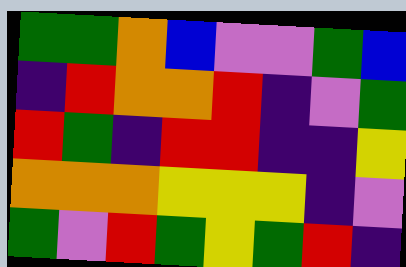[["green", "green", "orange", "blue", "violet", "violet", "green", "blue"], ["indigo", "red", "orange", "orange", "red", "indigo", "violet", "green"], ["red", "green", "indigo", "red", "red", "indigo", "indigo", "yellow"], ["orange", "orange", "orange", "yellow", "yellow", "yellow", "indigo", "violet"], ["green", "violet", "red", "green", "yellow", "green", "red", "indigo"]]